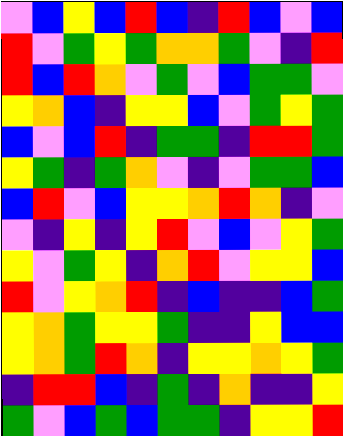[["violet", "blue", "yellow", "blue", "red", "blue", "indigo", "red", "blue", "violet", "blue"], ["red", "violet", "green", "yellow", "green", "orange", "orange", "green", "violet", "indigo", "red"], ["red", "blue", "red", "orange", "violet", "green", "violet", "blue", "green", "green", "violet"], ["yellow", "orange", "blue", "indigo", "yellow", "yellow", "blue", "violet", "green", "yellow", "green"], ["blue", "violet", "blue", "red", "indigo", "green", "green", "indigo", "red", "red", "green"], ["yellow", "green", "indigo", "green", "orange", "violet", "indigo", "violet", "green", "green", "blue"], ["blue", "red", "violet", "blue", "yellow", "yellow", "orange", "red", "orange", "indigo", "violet"], ["violet", "indigo", "yellow", "indigo", "yellow", "red", "violet", "blue", "violet", "yellow", "green"], ["yellow", "violet", "green", "yellow", "indigo", "orange", "red", "violet", "yellow", "yellow", "blue"], ["red", "violet", "yellow", "orange", "red", "indigo", "blue", "indigo", "indigo", "blue", "green"], ["yellow", "orange", "green", "yellow", "yellow", "green", "indigo", "indigo", "yellow", "blue", "blue"], ["yellow", "orange", "green", "red", "orange", "indigo", "yellow", "yellow", "orange", "yellow", "green"], ["indigo", "red", "red", "blue", "indigo", "green", "indigo", "orange", "indigo", "indigo", "yellow"], ["green", "violet", "blue", "green", "blue", "green", "green", "indigo", "yellow", "yellow", "red"]]